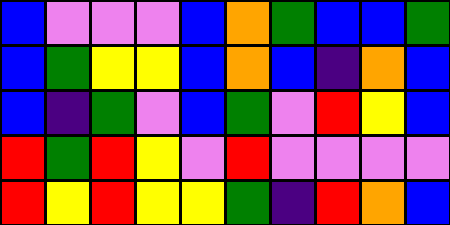[["blue", "violet", "violet", "violet", "blue", "orange", "green", "blue", "blue", "green"], ["blue", "green", "yellow", "yellow", "blue", "orange", "blue", "indigo", "orange", "blue"], ["blue", "indigo", "green", "violet", "blue", "green", "violet", "red", "yellow", "blue"], ["red", "green", "red", "yellow", "violet", "red", "violet", "violet", "violet", "violet"], ["red", "yellow", "red", "yellow", "yellow", "green", "indigo", "red", "orange", "blue"]]